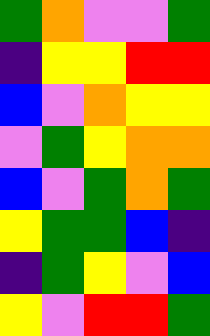[["green", "orange", "violet", "violet", "green"], ["indigo", "yellow", "yellow", "red", "red"], ["blue", "violet", "orange", "yellow", "yellow"], ["violet", "green", "yellow", "orange", "orange"], ["blue", "violet", "green", "orange", "green"], ["yellow", "green", "green", "blue", "indigo"], ["indigo", "green", "yellow", "violet", "blue"], ["yellow", "violet", "red", "red", "green"]]